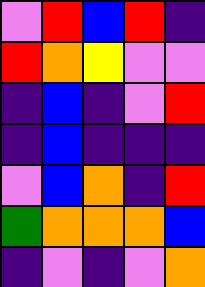[["violet", "red", "blue", "red", "indigo"], ["red", "orange", "yellow", "violet", "violet"], ["indigo", "blue", "indigo", "violet", "red"], ["indigo", "blue", "indigo", "indigo", "indigo"], ["violet", "blue", "orange", "indigo", "red"], ["green", "orange", "orange", "orange", "blue"], ["indigo", "violet", "indigo", "violet", "orange"]]